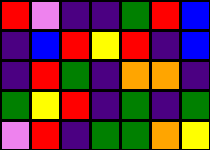[["red", "violet", "indigo", "indigo", "green", "red", "blue"], ["indigo", "blue", "red", "yellow", "red", "indigo", "blue"], ["indigo", "red", "green", "indigo", "orange", "orange", "indigo"], ["green", "yellow", "red", "indigo", "green", "indigo", "green"], ["violet", "red", "indigo", "green", "green", "orange", "yellow"]]